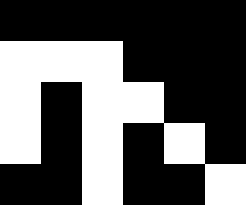[["black", "black", "black", "black", "black", "black"], ["white", "white", "white", "black", "black", "black"], ["white", "black", "white", "white", "black", "black"], ["white", "black", "white", "black", "white", "black"], ["black", "black", "white", "black", "black", "white"]]